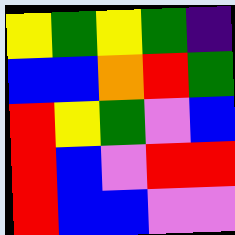[["yellow", "green", "yellow", "green", "indigo"], ["blue", "blue", "orange", "red", "green"], ["red", "yellow", "green", "violet", "blue"], ["red", "blue", "violet", "red", "red"], ["red", "blue", "blue", "violet", "violet"]]